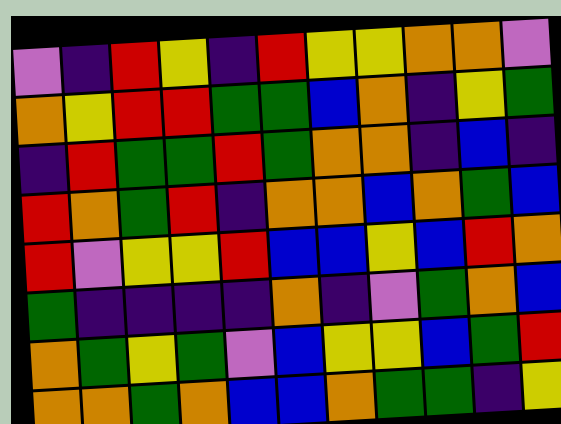[["violet", "indigo", "red", "yellow", "indigo", "red", "yellow", "yellow", "orange", "orange", "violet"], ["orange", "yellow", "red", "red", "green", "green", "blue", "orange", "indigo", "yellow", "green"], ["indigo", "red", "green", "green", "red", "green", "orange", "orange", "indigo", "blue", "indigo"], ["red", "orange", "green", "red", "indigo", "orange", "orange", "blue", "orange", "green", "blue"], ["red", "violet", "yellow", "yellow", "red", "blue", "blue", "yellow", "blue", "red", "orange"], ["green", "indigo", "indigo", "indigo", "indigo", "orange", "indigo", "violet", "green", "orange", "blue"], ["orange", "green", "yellow", "green", "violet", "blue", "yellow", "yellow", "blue", "green", "red"], ["orange", "orange", "green", "orange", "blue", "blue", "orange", "green", "green", "indigo", "yellow"]]